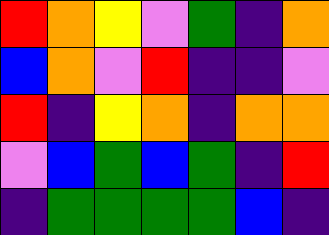[["red", "orange", "yellow", "violet", "green", "indigo", "orange"], ["blue", "orange", "violet", "red", "indigo", "indigo", "violet"], ["red", "indigo", "yellow", "orange", "indigo", "orange", "orange"], ["violet", "blue", "green", "blue", "green", "indigo", "red"], ["indigo", "green", "green", "green", "green", "blue", "indigo"]]